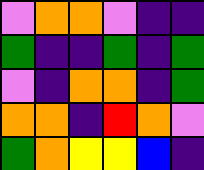[["violet", "orange", "orange", "violet", "indigo", "indigo"], ["green", "indigo", "indigo", "green", "indigo", "green"], ["violet", "indigo", "orange", "orange", "indigo", "green"], ["orange", "orange", "indigo", "red", "orange", "violet"], ["green", "orange", "yellow", "yellow", "blue", "indigo"]]